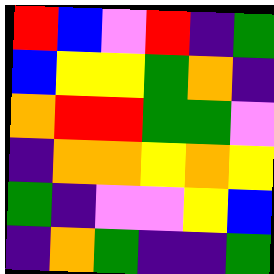[["red", "blue", "violet", "red", "indigo", "green"], ["blue", "yellow", "yellow", "green", "orange", "indigo"], ["orange", "red", "red", "green", "green", "violet"], ["indigo", "orange", "orange", "yellow", "orange", "yellow"], ["green", "indigo", "violet", "violet", "yellow", "blue"], ["indigo", "orange", "green", "indigo", "indigo", "green"]]